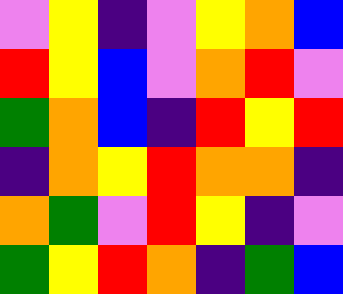[["violet", "yellow", "indigo", "violet", "yellow", "orange", "blue"], ["red", "yellow", "blue", "violet", "orange", "red", "violet"], ["green", "orange", "blue", "indigo", "red", "yellow", "red"], ["indigo", "orange", "yellow", "red", "orange", "orange", "indigo"], ["orange", "green", "violet", "red", "yellow", "indigo", "violet"], ["green", "yellow", "red", "orange", "indigo", "green", "blue"]]